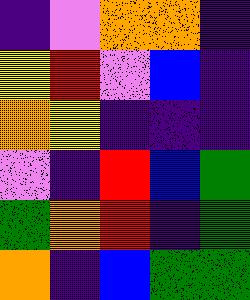[["indigo", "violet", "orange", "orange", "indigo"], ["yellow", "red", "violet", "blue", "indigo"], ["orange", "yellow", "indigo", "indigo", "indigo"], ["violet", "indigo", "red", "blue", "green"], ["green", "orange", "red", "indigo", "green"], ["orange", "indigo", "blue", "green", "green"]]